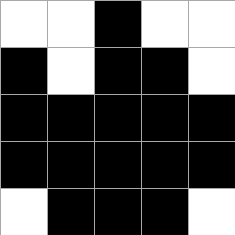[["white", "white", "black", "white", "white"], ["black", "white", "black", "black", "white"], ["black", "black", "black", "black", "black"], ["black", "black", "black", "black", "black"], ["white", "black", "black", "black", "white"]]